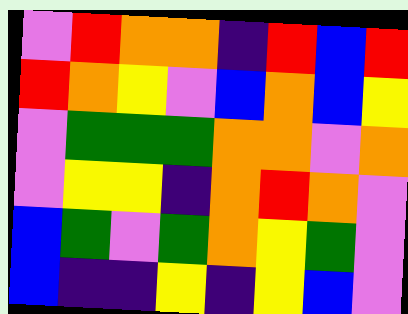[["violet", "red", "orange", "orange", "indigo", "red", "blue", "red"], ["red", "orange", "yellow", "violet", "blue", "orange", "blue", "yellow"], ["violet", "green", "green", "green", "orange", "orange", "violet", "orange"], ["violet", "yellow", "yellow", "indigo", "orange", "red", "orange", "violet"], ["blue", "green", "violet", "green", "orange", "yellow", "green", "violet"], ["blue", "indigo", "indigo", "yellow", "indigo", "yellow", "blue", "violet"]]